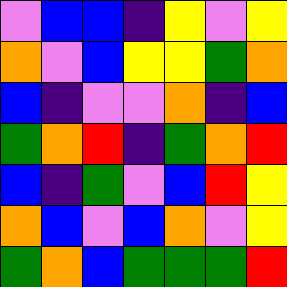[["violet", "blue", "blue", "indigo", "yellow", "violet", "yellow"], ["orange", "violet", "blue", "yellow", "yellow", "green", "orange"], ["blue", "indigo", "violet", "violet", "orange", "indigo", "blue"], ["green", "orange", "red", "indigo", "green", "orange", "red"], ["blue", "indigo", "green", "violet", "blue", "red", "yellow"], ["orange", "blue", "violet", "blue", "orange", "violet", "yellow"], ["green", "orange", "blue", "green", "green", "green", "red"]]